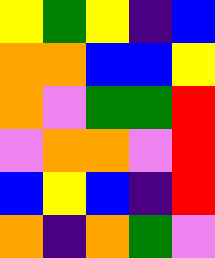[["yellow", "green", "yellow", "indigo", "blue"], ["orange", "orange", "blue", "blue", "yellow"], ["orange", "violet", "green", "green", "red"], ["violet", "orange", "orange", "violet", "red"], ["blue", "yellow", "blue", "indigo", "red"], ["orange", "indigo", "orange", "green", "violet"]]